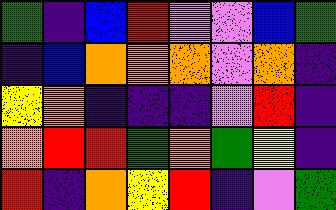[["green", "indigo", "blue", "red", "violet", "violet", "blue", "green"], ["indigo", "blue", "orange", "orange", "orange", "violet", "orange", "indigo"], ["yellow", "orange", "indigo", "indigo", "indigo", "violet", "red", "indigo"], ["orange", "red", "red", "green", "orange", "green", "yellow", "indigo"], ["red", "indigo", "orange", "yellow", "red", "indigo", "violet", "green"]]